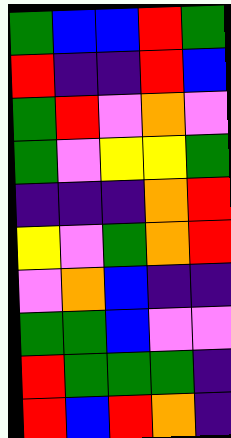[["green", "blue", "blue", "red", "green"], ["red", "indigo", "indigo", "red", "blue"], ["green", "red", "violet", "orange", "violet"], ["green", "violet", "yellow", "yellow", "green"], ["indigo", "indigo", "indigo", "orange", "red"], ["yellow", "violet", "green", "orange", "red"], ["violet", "orange", "blue", "indigo", "indigo"], ["green", "green", "blue", "violet", "violet"], ["red", "green", "green", "green", "indigo"], ["red", "blue", "red", "orange", "indigo"]]